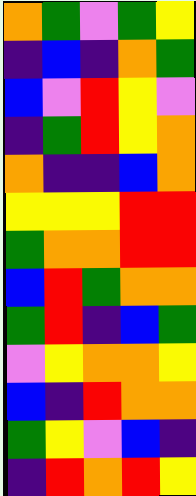[["orange", "green", "violet", "green", "yellow"], ["indigo", "blue", "indigo", "orange", "green"], ["blue", "violet", "red", "yellow", "violet"], ["indigo", "green", "red", "yellow", "orange"], ["orange", "indigo", "indigo", "blue", "orange"], ["yellow", "yellow", "yellow", "red", "red"], ["green", "orange", "orange", "red", "red"], ["blue", "red", "green", "orange", "orange"], ["green", "red", "indigo", "blue", "green"], ["violet", "yellow", "orange", "orange", "yellow"], ["blue", "indigo", "red", "orange", "orange"], ["green", "yellow", "violet", "blue", "indigo"], ["indigo", "red", "orange", "red", "yellow"]]